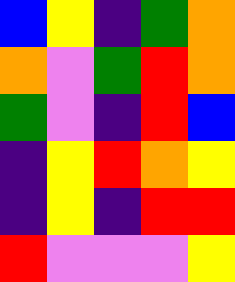[["blue", "yellow", "indigo", "green", "orange"], ["orange", "violet", "green", "red", "orange"], ["green", "violet", "indigo", "red", "blue"], ["indigo", "yellow", "red", "orange", "yellow"], ["indigo", "yellow", "indigo", "red", "red"], ["red", "violet", "violet", "violet", "yellow"]]